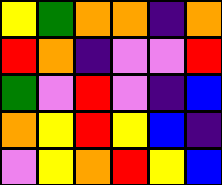[["yellow", "green", "orange", "orange", "indigo", "orange"], ["red", "orange", "indigo", "violet", "violet", "red"], ["green", "violet", "red", "violet", "indigo", "blue"], ["orange", "yellow", "red", "yellow", "blue", "indigo"], ["violet", "yellow", "orange", "red", "yellow", "blue"]]